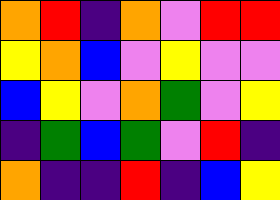[["orange", "red", "indigo", "orange", "violet", "red", "red"], ["yellow", "orange", "blue", "violet", "yellow", "violet", "violet"], ["blue", "yellow", "violet", "orange", "green", "violet", "yellow"], ["indigo", "green", "blue", "green", "violet", "red", "indigo"], ["orange", "indigo", "indigo", "red", "indigo", "blue", "yellow"]]